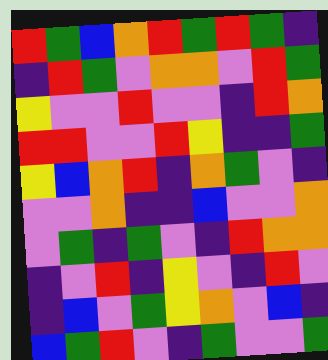[["red", "green", "blue", "orange", "red", "green", "red", "green", "indigo"], ["indigo", "red", "green", "violet", "orange", "orange", "violet", "red", "green"], ["yellow", "violet", "violet", "red", "violet", "violet", "indigo", "red", "orange"], ["red", "red", "violet", "violet", "red", "yellow", "indigo", "indigo", "green"], ["yellow", "blue", "orange", "red", "indigo", "orange", "green", "violet", "indigo"], ["violet", "violet", "orange", "indigo", "indigo", "blue", "violet", "violet", "orange"], ["violet", "green", "indigo", "green", "violet", "indigo", "red", "orange", "orange"], ["indigo", "violet", "red", "indigo", "yellow", "violet", "indigo", "red", "violet"], ["indigo", "blue", "violet", "green", "yellow", "orange", "violet", "blue", "indigo"], ["blue", "green", "red", "violet", "indigo", "green", "violet", "violet", "green"]]